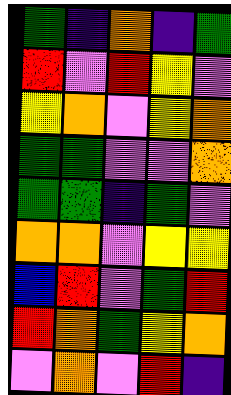[["green", "indigo", "orange", "indigo", "green"], ["red", "violet", "red", "yellow", "violet"], ["yellow", "orange", "violet", "yellow", "orange"], ["green", "green", "violet", "violet", "orange"], ["green", "green", "indigo", "green", "violet"], ["orange", "orange", "violet", "yellow", "yellow"], ["blue", "red", "violet", "green", "red"], ["red", "orange", "green", "yellow", "orange"], ["violet", "orange", "violet", "red", "indigo"]]